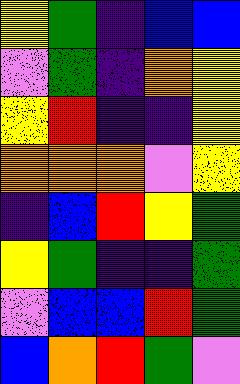[["yellow", "green", "indigo", "blue", "blue"], ["violet", "green", "indigo", "orange", "yellow"], ["yellow", "red", "indigo", "indigo", "yellow"], ["orange", "orange", "orange", "violet", "yellow"], ["indigo", "blue", "red", "yellow", "green"], ["yellow", "green", "indigo", "indigo", "green"], ["violet", "blue", "blue", "red", "green"], ["blue", "orange", "red", "green", "violet"]]